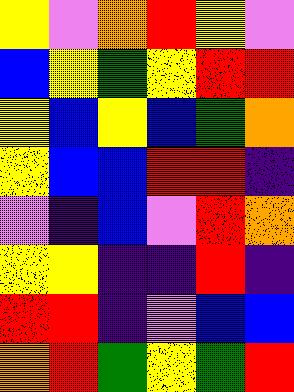[["yellow", "violet", "orange", "red", "yellow", "violet"], ["blue", "yellow", "green", "yellow", "red", "red"], ["yellow", "blue", "yellow", "blue", "green", "orange"], ["yellow", "blue", "blue", "red", "red", "indigo"], ["violet", "indigo", "blue", "violet", "red", "orange"], ["yellow", "yellow", "indigo", "indigo", "red", "indigo"], ["red", "red", "indigo", "violet", "blue", "blue"], ["orange", "red", "green", "yellow", "green", "red"]]